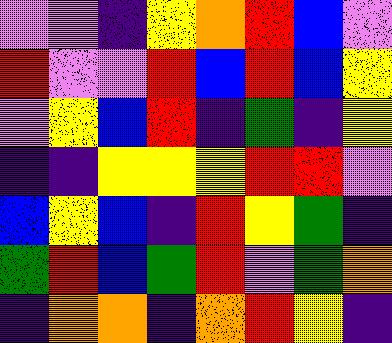[["violet", "violet", "indigo", "yellow", "orange", "red", "blue", "violet"], ["red", "violet", "violet", "red", "blue", "red", "blue", "yellow"], ["violet", "yellow", "blue", "red", "indigo", "green", "indigo", "yellow"], ["indigo", "indigo", "yellow", "yellow", "yellow", "red", "red", "violet"], ["blue", "yellow", "blue", "indigo", "red", "yellow", "green", "indigo"], ["green", "red", "blue", "green", "red", "violet", "green", "orange"], ["indigo", "orange", "orange", "indigo", "orange", "red", "yellow", "indigo"]]